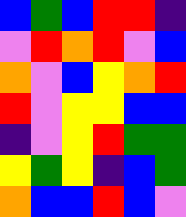[["blue", "green", "blue", "red", "red", "indigo"], ["violet", "red", "orange", "red", "violet", "blue"], ["orange", "violet", "blue", "yellow", "orange", "red"], ["red", "violet", "yellow", "yellow", "blue", "blue"], ["indigo", "violet", "yellow", "red", "green", "green"], ["yellow", "green", "yellow", "indigo", "blue", "green"], ["orange", "blue", "blue", "red", "blue", "violet"]]